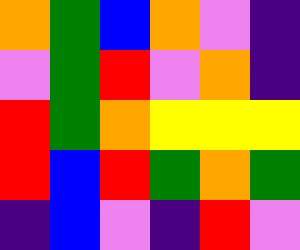[["orange", "green", "blue", "orange", "violet", "indigo"], ["violet", "green", "red", "violet", "orange", "indigo"], ["red", "green", "orange", "yellow", "yellow", "yellow"], ["red", "blue", "red", "green", "orange", "green"], ["indigo", "blue", "violet", "indigo", "red", "violet"]]